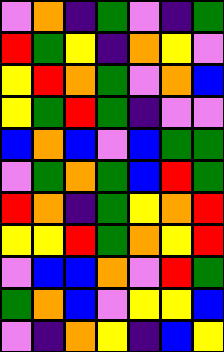[["violet", "orange", "indigo", "green", "violet", "indigo", "green"], ["red", "green", "yellow", "indigo", "orange", "yellow", "violet"], ["yellow", "red", "orange", "green", "violet", "orange", "blue"], ["yellow", "green", "red", "green", "indigo", "violet", "violet"], ["blue", "orange", "blue", "violet", "blue", "green", "green"], ["violet", "green", "orange", "green", "blue", "red", "green"], ["red", "orange", "indigo", "green", "yellow", "orange", "red"], ["yellow", "yellow", "red", "green", "orange", "yellow", "red"], ["violet", "blue", "blue", "orange", "violet", "red", "green"], ["green", "orange", "blue", "violet", "yellow", "yellow", "blue"], ["violet", "indigo", "orange", "yellow", "indigo", "blue", "yellow"]]